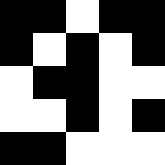[["black", "black", "white", "black", "black"], ["black", "white", "black", "white", "black"], ["white", "black", "black", "white", "white"], ["white", "white", "black", "white", "black"], ["black", "black", "white", "white", "white"]]